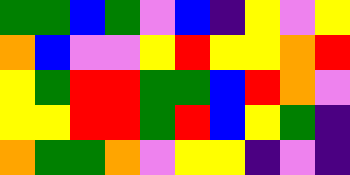[["green", "green", "blue", "green", "violet", "blue", "indigo", "yellow", "violet", "yellow"], ["orange", "blue", "violet", "violet", "yellow", "red", "yellow", "yellow", "orange", "red"], ["yellow", "green", "red", "red", "green", "green", "blue", "red", "orange", "violet"], ["yellow", "yellow", "red", "red", "green", "red", "blue", "yellow", "green", "indigo"], ["orange", "green", "green", "orange", "violet", "yellow", "yellow", "indigo", "violet", "indigo"]]